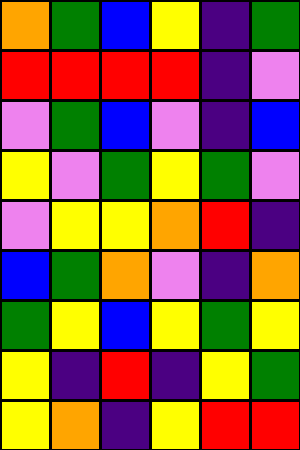[["orange", "green", "blue", "yellow", "indigo", "green"], ["red", "red", "red", "red", "indigo", "violet"], ["violet", "green", "blue", "violet", "indigo", "blue"], ["yellow", "violet", "green", "yellow", "green", "violet"], ["violet", "yellow", "yellow", "orange", "red", "indigo"], ["blue", "green", "orange", "violet", "indigo", "orange"], ["green", "yellow", "blue", "yellow", "green", "yellow"], ["yellow", "indigo", "red", "indigo", "yellow", "green"], ["yellow", "orange", "indigo", "yellow", "red", "red"]]